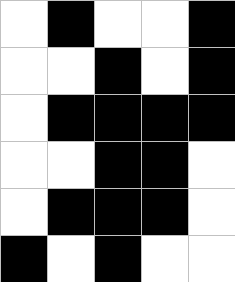[["white", "black", "white", "white", "black"], ["white", "white", "black", "white", "black"], ["white", "black", "black", "black", "black"], ["white", "white", "black", "black", "white"], ["white", "black", "black", "black", "white"], ["black", "white", "black", "white", "white"]]